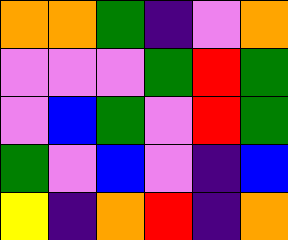[["orange", "orange", "green", "indigo", "violet", "orange"], ["violet", "violet", "violet", "green", "red", "green"], ["violet", "blue", "green", "violet", "red", "green"], ["green", "violet", "blue", "violet", "indigo", "blue"], ["yellow", "indigo", "orange", "red", "indigo", "orange"]]